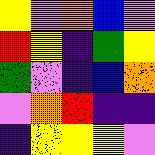[["yellow", "violet", "orange", "blue", "violet"], ["red", "yellow", "indigo", "green", "yellow"], ["green", "violet", "indigo", "blue", "orange"], ["violet", "orange", "red", "indigo", "indigo"], ["indigo", "yellow", "yellow", "yellow", "violet"]]